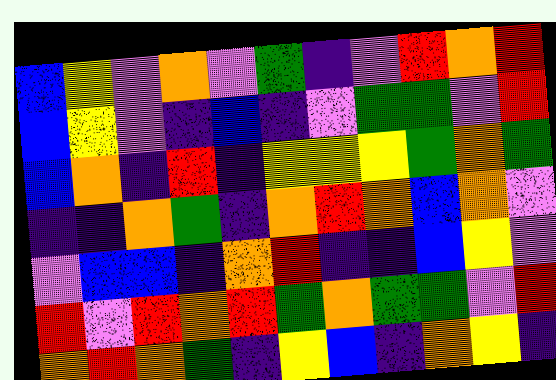[["blue", "yellow", "violet", "orange", "violet", "green", "indigo", "violet", "red", "orange", "red"], ["blue", "yellow", "violet", "indigo", "blue", "indigo", "violet", "green", "green", "violet", "red"], ["blue", "orange", "indigo", "red", "indigo", "yellow", "yellow", "yellow", "green", "orange", "green"], ["indigo", "indigo", "orange", "green", "indigo", "orange", "red", "orange", "blue", "orange", "violet"], ["violet", "blue", "blue", "indigo", "orange", "red", "indigo", "indigo", "blue", "yellow", "violet"], ["red", "violet", "red", "orange", "red", "green", "orange", "green", "green", "violet", "red"], ["orange", "red", "orange", "green", "indigo", "yellow", "blue", "indigo", "orange", "yellow", "indigo"]]